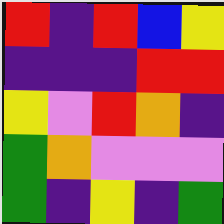[["red", "indigo", "red", "blue", "yellow"], ["indigo", "indigo", "indigo", "red", "red"], ["yellow", "violet", "red", "orange", "indigo"], ["green", "orange", "violet", "violet", "violet"], ["green", "indigo", "yellow", "indigo", "green"]]